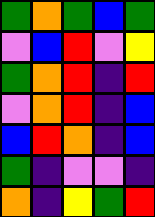[["green", "orange", "green", "blue", "green"], ["violet", "blue", "red", "violet", "yellow"], ["green", "orange", "red", "indigo", "red"], ["violet", "orange", "red", "indigo", "blue"], ["blue", "red", "orange", "indigo", "blue"], ["green", "indigo", "violet", "violet", "indigo"], ["orange", "indigo", "yellow", "green", "red"]]